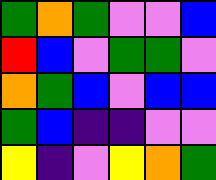[["green", "orange", "green", "violet", "violet", "blue"], ["red", "blue", "violet", "green", "green", "violet"], ["orange", "green", "blue", "violet", "blue", "blue"], ["green", "blue", "indigo", "indigo", "violet", "violet"], ["yellow", "indigo", "violet", "yellow", "orange", "green"]]